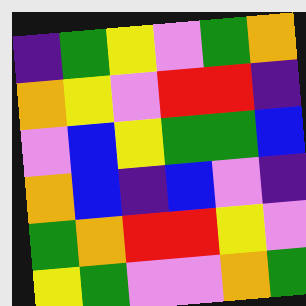[["indigo", "green", "yellow", "violet", "green", "orange"], ["orange", "yellow", "violet", "red", "red", "indigo"], ["violet", "blue", "yellow", "green", "green", "blue"], ["orange", "blue", "indigo", "blue", "violet", "indigo"], ["green", "orange", "red", "red", "yellow", "violet"], ["yellow", "green", "violet", "violet", "orange", "green"]]